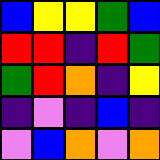[["blue", "yellow", "yellow", "green", "blue"], ["red", "red", "indigo", "red", "green"], ["green", "red", "orange", "indigo", "yellow"], ["indigo", "violet", "indigo", "blue", "indigo"], ["violet", "blue", "orange", "violet", "orange"]]